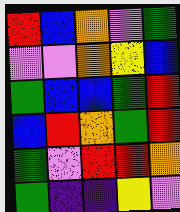[["red", "blue", "orange", "violet", "green"], ["violet", "violet", "orange", "yellow", "blue"], ["green", "blue", "blue", "green", "red"], ["blue", "red", "orange", "green", "red"], ["green", "violet", "red", "red", "orange"], ["green", "indigo", "indigo", "yellow", "violet"]]